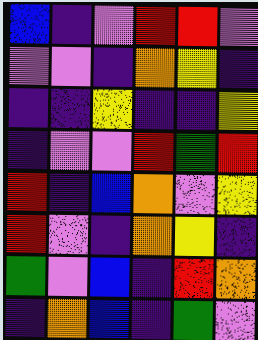[["blue", "indigo", "violet", "red", "red", "violet"], ["violet", "violet", "indigo", "orange", "yellow", "indigo"], ["indigo", "indigo", "yellow", "indigo", "indigo", "yellow"], ["indigo", "violet", "violet", "red", "green", "red"], ["red", "indigo", "blue", "orange", "violet", "yellow"], ["red", "violet", "indigo", "orange", "yellow", "indigo"], ["green", "violet", "blue", "indigo", "red", "orange"], ["indigo", "orange", "blue", "indigo", "green", "violet"]]